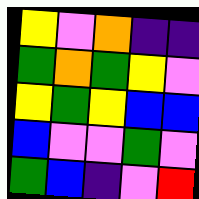[["yellow", "violet", "orange", "indigo", "indigo"], ["green", "orange", "green", "yellow", "violet"], ["yellow", "green", "yellow", "blue", "blue"], ["blue", "violet", "violet", "green", "violet"], ["green", "blue", "indigo", "violet", "red"]]